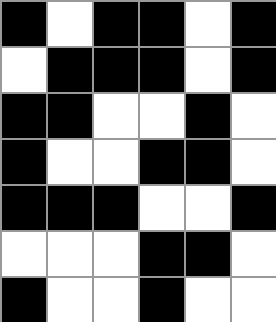[["black", "white", "black", "black", "white", "black"], ["white", "black", "black", "black", "white", "black"], ["black", "black", "white", "white", "black", "white"], ["black", "white", "white", "black", "black", "white"], ["black", "black", "black", "white", "white", "black"], ["white", "white", "white", "black", "black", "white"], ["black", "white", "white", "black", "white", "white"]]